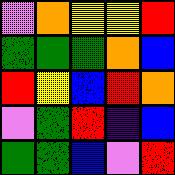[["violet", "orange", "yellow", "yellow", "red"], ["green", "green", "green", "orange", "blue"], ["red", "yellow", "blue", "red", "orange"], ["violet", "green", "red", "indigo", "blue"], ["green", "green", "blue", "violet", "red"]]